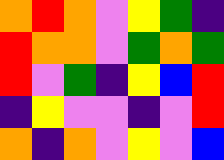[["orange", "red", "orange", "violet", "yellow", "green", "indigo"], ["red", "orange", "orange", "violet", "green", "orange", "green"], ["red", "violet", "green", "indigo", "yellow", "blue", "red"], ["indigo", "yellow", "violet", "violet", "indigo", "violet", "red"], ["orange", "indigo", "orange", "violet", "yellow", "violet", "blue"]]